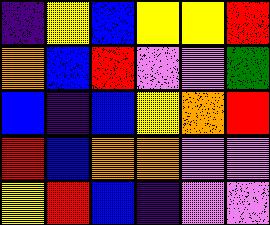[["indigo", "yellow", "blue", "yellow", "yellow", "red"], ["orange", "blue", "red", "violet", "violet", "green"], ["blue", "indigo", "blue", "yellow", "orange", "red"], ["red", "blue", "orange", "orange", "violet", "violet"], ["yellow", "red", "blue", "indigo", "violet", "violet"]]